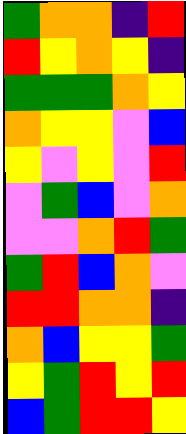[["green", "orange", "orange", "indigo", "red"], ["red", "yellow", "orange", "yellow", "indigo"], ["green", "green", "green", "orange", "yellow"], ["orange", "yellow", "yellow", "violet", "blue"], ["yellow", "violet", "yellow", "violet", "red"], ["violet", "green", "blue", "violet", "orange"], ["violet", "violet", "orange", "red", "green"], ["green", "red", "blue", "orange", "violet"], ["red", "red", "orange", "orange", "indigo"], ["orange", "blue", "yellow", "yellow", "green"], ["yellow", "green", "red", "yellow", "red"], ["blue", "green", "red", "red", "yellow"]]